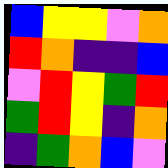[["blue", "yellow", "yellow", "violet", "orange"], ["red", "orange", "indigo", "indigo", "blue"], ["violet", "red", "yellow", "green", "red"], ["green", "red", "yellow", "indigo", "orange"], ["indigo", "green", "orange", "blue", "violet"]]